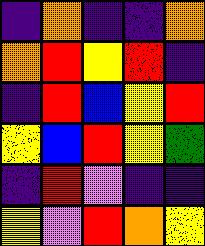[["indigo", "orange", "indigo", "indigo", "orange"], ["orange", "red", "yellow", "red", "indigo"], ["indigo", "red", "blue", "yellow", "red"], ["yellow", "blue", "red", "yellow", "green"], ["indigo", "red", "violet", "indigo", "indigo"], ["yellow", "violet", "red", "orange", "yellow"]]